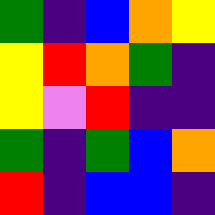[["green", "indigo", "blue", "orange", "yellow"], ["yellow", "red", "orange", "green", "indigo"], ["yellow", "violet", "red", "indigo", "indigo"], ["green", "indigo", "green", "blue", "orange"], ["red", "indigo", "blue", "blue", "indigo"]]